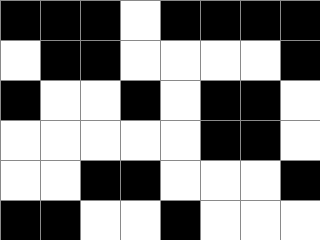[["black", "black", "black", "white", "black", "black", "black", "black"], ["white", "black", "black", "white", "white", "white", "white", "black"], ["black", "white", "white", "black", "white", "black", "black", "white"], ["white", "white", "white", "white", "white", "black", "black", "white"], ["white", "white", "black", "black", "white", "white", "white", "black"], ["black", "black", "white", "white", "black", "white", "white", "white"]]